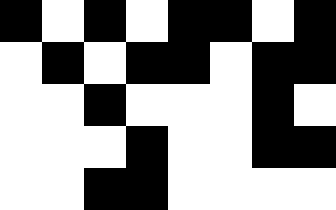[["black", "white", "black", "white", "black", "black", "white", "black"], ["white", "black", "white", "black", "black", "white", "black", "black"], ["white", "white", "black", "white", "white", "white", "black", "white"], ["white", "white", "white", "black", "white", "white", "black", "black"], ["white", "white", "black", "black", "white", "white", "white", "white"]]